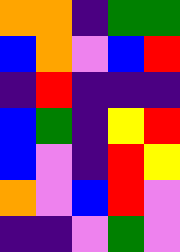[["orange", "orange", "indigo", "green", "green"], ["blue", "orange", "violet", "blue", "red"], ["indigo", "red", "indigo", "indigo", "indigo"], ["blue", "green", "indigo", "yellow", "red"], ["blue", "violet", "indigo", "red", "yellow"], ["orange", "violet", "blue", "red", "violet"], ["indigo", "indigo", "violet", "green", "violet"]]